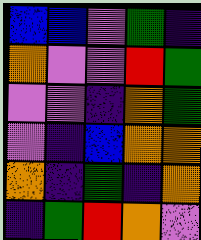[["blue", "blue", "violet", "green", "indigo"], ["orange", "violet", "violet", "red", "green"], ["violet", "violet", "indigo", "orange", "green"], ["violet", "indigo", "blue", "orange", "orange"], ["orange", "indigo", "green", "indigo", "orange"], ["indigo", "green", "red", "orange", "violet"]]